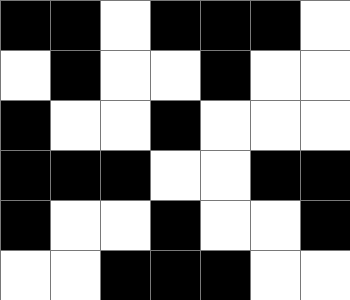[["black", "black", "white", "black", "black", "black", "white"], ["white", "black", "white", "white", "black", "white", "white"], ["black", "white", "white", "black", "white", "white", "white"], ["black", "black", "black", "white", "white", "black", "black"], ["black", "white", "white", "black", "white", "white", "black"], ["white", "white", "black", "black", "black", "white", "white"]]